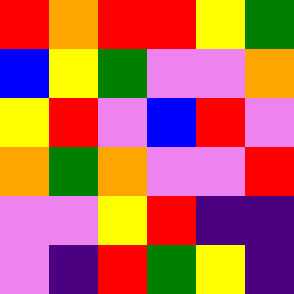[["red", "orange", "red", "red", "yellow", "green"], ["blue", "yellow", "green", "violet", "violet", "orange"], ["yellow", "red", "violet", "blue", "red", "violet"], ["orange", "green", "orange", "violet", "violet", "red"], ["violet", "violet", "yellow", "red", "indigo", "indigo"], ["violet", "indigo", "red", "green", "yellow", "indigo"]]